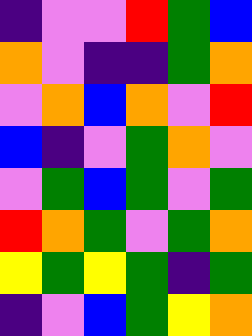[["indigo", "violet", "violet", "red", "green", "blue"], ["orange", "violet", "indigo", "indigo", "green", "orange"], ["violet", "orange", "blue", "orange", "violet", "red"], ["blue", "indigo", "violet", "green", "orange", "violet"], ["violet", "green", "blue", "green", "violet", "green"], ["red", "orange", "green", "violet", "green", "orange"], ["yellow", "green", "yellow", "green", "indigo", "green"], ["indigo", "violet", "blue", "green", "yellow", "orange"]]